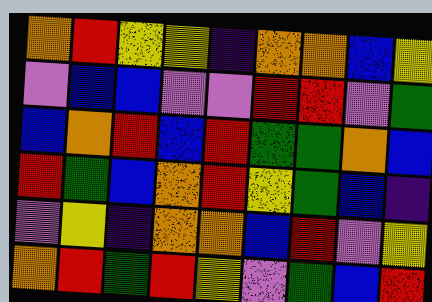[["orange", "red", "yellow", "yellow", "indigo", "orange", "orange", "blue", "yellow"], ["violet", "blue", "blue", "violet", "violet", "red", "red", "violet", "green"], ["blue", "orange", "red", "blue", "red", "green", "green", "orange", "blue"], ["red", "green", "blue", "orange", "red", "yellow", "green", "blue", "indigo"], ["violet", "yellow", "indigo", "orange", "orange", "blue", "red", "violet", "yellow"], ["orange", "red", "green", "red", "yellow", "violet", "green", "blue", "red"]]